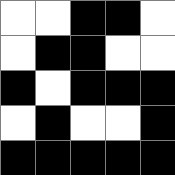[["white", "white", "black", "black", "white"], ["white", "black", "black", "white", "white"], ["black", "white", "black", "black", "black"], ["white", "black", "white", "white", "black"], ["black", "black", "black", "black", "black"]]